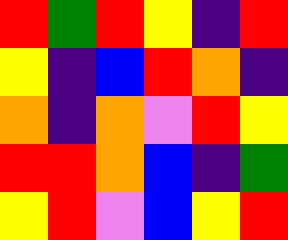[["red", "green", "red", "yellow", "indigo", "red"], ["yellow", "indigo", "blue", "red", "orange", "indigo"], ["orange", "indigo", "orange", "violet", "red", "yellow"], ["red", "red", "orange", "blue", "indigo", "green"], ["yellow", "red", "violet", "blue", "yellow", "red"]]